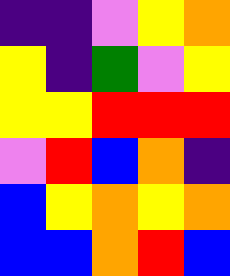[["indigo", "indigo", "violet", "yellow", "orange"], ["yellow", "indigo", "green", "violet", "yellow"], ["yellow", "yellow", "red", "red", "red"], ["violet", "red", "blue", "orange", "indigo"], ["blue", "yellow", "orange", "yellow", "orange"], ["blue", "blue", "orange", "red", "blue"]]